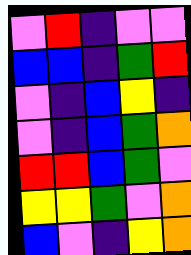[["violet", "red", "indigo", "violet", "violet"], ["blue", "blue", "indigo", "green", "red"], ["violet", "indigo", "blue", "yellow", "indigo"], ["violet", "indigo", "blue", "green", "orange"], ["red", "red", "blue", "green", "violet"], ["yellow", "yellow", "green", "violet", "orange"], ["blue", "violet", "indigo", "yellow", "orange"]]